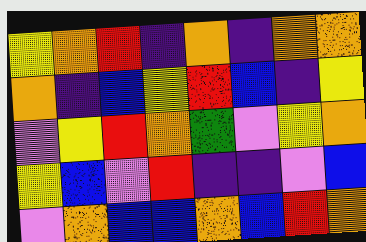[["yellow", "orange", "red", "indigo", "orange", "indigo", "orange", "orange"], ["orange", "indigo", "blue", "yellow", "red", "blue", "indigo", "yellow"], ["violet", "yellow", "red", "orange", "green", "violet", "yellow", "orange"], ["yellow", "blue", "violet", "red", "indigo", "indigo", "violet", "blue"], ["violet", "orange", "blue", "blue", "orange", "blue", "red", "orange"]]